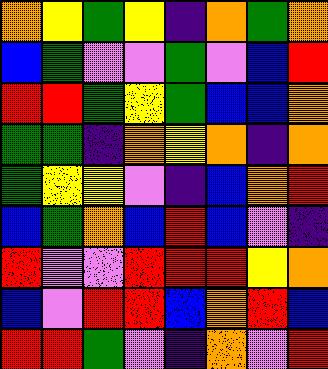[["orange", "yellow", "green", "yellow", "indigo", "orange", "green", "orange"], ["blue", "green", "violet", "violet", "green", "violet", "blue", "red"], ["red", "red", "green", "yellow", "green", "blue", "blue", "orange"], ["green", "green", "indigo", "orange", "yellow", "orange", "indigo", "orange"], ["green", "yellow", "yellow", "violet", "indigo", "blue", "orange", "red"], ["blue", "green", "orange", "blue", "red", "blue", "violet", "indigo"], ["red", "violet", "violet", "red", "red", "red", "yellow", "orange"], ["blue", "violet", "red", "red", "blue", "orange", "red", "blue"], ["red", "red", "green", "violet", "indigo", "orange", "violet", "red"]]